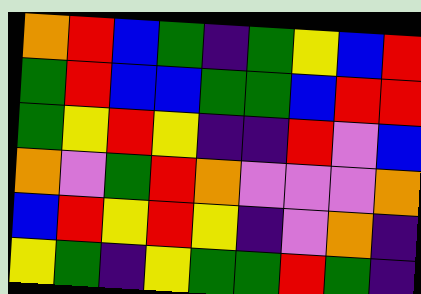[["orange", "red", "blue", "green", "indigo", "green", "yellow", "blue", "red"], ["green", "red", "blue", "blue", "green", "green", "blue", "red", "red"], ["green", "yellow", "red", "yellow", "indigo", "indigo", "red", "violet", "blue"], ["orange", "violet", "green", "red", "orange", "violet", "violet", "violet", "orange"], ["blue", "red", "yellow", "red", "yellow", "indigo", "violet", "orange", "indigo"], ["yellow", "green", "indigo", "yellow", "green", "green", "red", "green", "indigo"]]